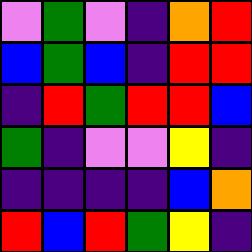[["violet", "green", "violet", "indigo", "orange", "red"], ["blue", "green", "blue", "indigo", "red", "red"], ["indigo", "red", "green", "red", "red", "blue"], ["green", "indigo", "violet", "violet", "yellow", "indigo"], ["indigo", "indigo", "indigo", "indigo", "blue", "orange"], ["red", "blue", "red", "green", "yellow", "indigo"]]